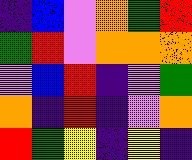[["indigo", "blue", "violet", "orange", "green", "red"], ["green", "red", "violet", "orange", "orange", "orange"], ["violet", "blue", "red", "indigo", "violet", "green"], ["orange", "indigo", "red", "indigo", "violet", "orange"], ["red", "green", "yellow", "indigo", "yellow", "indigo"]]